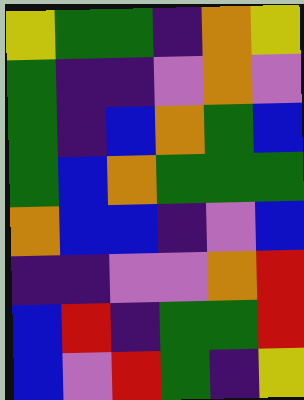[["yellow", "green", "green", "indigo", "orange", "yellow"], ["green", "indigo", "indigo", "violet", "orange", "violet"], ["green", "indigo", "blue", "orange", "green", "blue"], ["green", "blue", "orange", "green", "green", "green"], ["orange", "blue", "blue", "indigo", "violet", "blue"], ["indigo", "indigo", "violet", "violet", "orange", "red"], ["blue", "red", "indigo", "green", "green", "red"], ["blue", "violet", "red", "green", "indigo", "yellow"]]